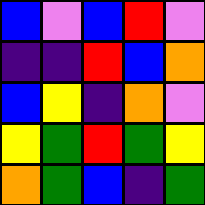[["blue", "violet", "blue", "red", "violet"], ["indigo", "indigo", "red", "blue", "orange"], ["blue", "yellow", "indigo", "orange", "violet"], ["yellow", "green", "red", "green", "yellow"], ["orange", "green", "blue", "indigo", "green"]]